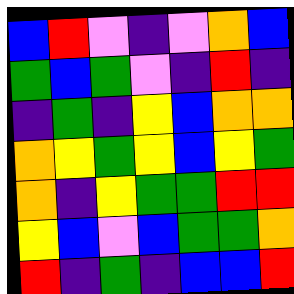[["blue", "red", "violet", "indigo", "violet", "orange", "blue"], ["green", "blue", "green", "violet", "indigo", "red", "indigo"], ["indigo", "green", "indigo", "yellow", "blue", "orange", "orange"], ["orange", "yellow", "green", "yellow", "blue", "yellow", "green"], ["orange", "indigo", "yellow", "green", "green", "red", "red"], ["yellow", "blue", "violet", "blue", "green", "green", "orange"], ["red", "indigo", "green", "indigo", "blue", "blue", "red"]]